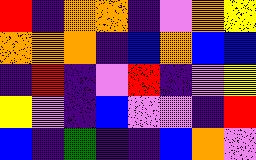[["red", "indigo", "orange", "orange", "indigo", "violet", "orange", "yellow"], ["orange", "orange", "orange", "indigo", "blue", "orange", "blue", "blue"], ["indigo", "red", "indigo", "violet", "red", "indigo", "violet", "yellow"], ["yellow", "violet", "indigo", "blue", "violet", "violet", "indigo", "red"], ["blue", "indigo", "green", "indigo", "indigo", "blue", "orange", "violet"]]